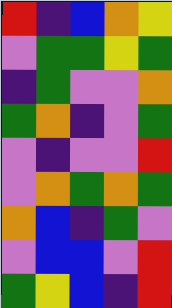[["red", "indigo", "blue", "orange", "yellow"], ["violet", "green", "green", "yellow", "green"], ["indigo", "green", "violet", "violet", "orange"], ["green", "orange", "indigo", "violet", "green"], ["violet", "indigo", "violet", "violet", "red"], ["violet", "orange", "green", "orange", "green"], ["orange", "blue", "indigo", "green", "violet"], ["violet", "blue", "blue", "violet", "red"], ["green", "yellow", "blue", "indigo", "red"]]